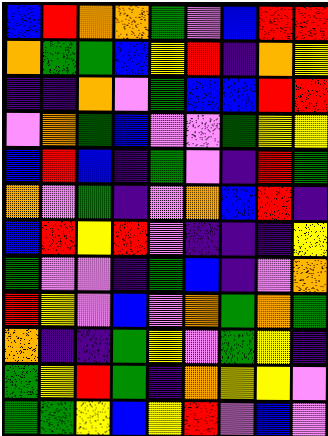[["blue", "red", "orange", "orange", "green", "violet", "blue", "red", "red"], ["orange", "green", "green", "blue", "yellow", "red", "indigo", "orange", "yellow"], ["indigo", "indigo", "orange", "violet", "green", "blue", "blue", "red", "red"], ["violet", "orange", "green", "blue", "violet", "violet", "green", "yellow", "yellow"], ["blue", "red", "blue", "indigo", "green", "violet", "indigo", "red", "green"], ["orange", "violet", "green", "indigo", "violet", "orange", "blue", "red", "indigo"], ["blue", "red", "yellow", "red", "violet", "indigo", "indigo", "indigo", "yellow"], ["green", "violet", "violet", "indigo", "green", "blue", "indigo", "violet", "orange"], ["red", "yellow", "violet", "blue", "violet", "orange", "green", "orange", "green"], ["orange", "indigo", "indigo", "green", "yellow", "violet", "green", "yellow", "indigo"], ["green", "yellow", "red", "green", "indigo", "orange", "yellow", "yellow", "violet"], ["green", "green", "yellow", "blue", "yellow", "red", "violet", "blue", "violet"]]